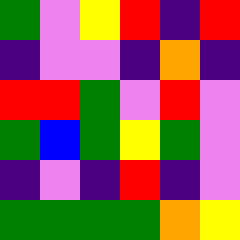[["green", "violet", "yellow", "red", "indigo", "red"], ["indigo", "violet", "violet", "indigo", "orange", "indigo"], ["red", "red", "green", "violet", "red", "violet"], ["green", "blue", "green", "yellow", "green", "violet"], ["indigo", "violet", "indigo", "red", "indigo", "violet"], ["green", "green", "green", "green", "orange", "yellow"]]